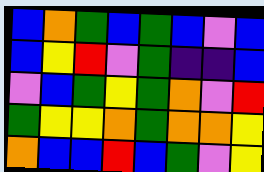[["blue", "orange", "green", "blue", "green", "blue", "violet", "blue"], ["blue", "yellow", "red", "violet", "green", "indigo", "indigo", "blue"], ["violet", "blue", "green", "yellow", "green", "orange", "violet", "red"], ["green", "yellow", "yellow", "orange", "green", "orange", "orange", "yellow"], ["orange", "blue", "blue", "red", "blue", "green", "violet", "yellow"]]